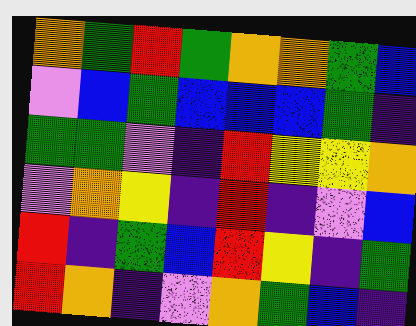[["orange", "green", "red", "green", "orange", "orange", "green", "blue"], ["violet", "blue", "green", "blue", "blue", "blue", "green", "indigo"], ["green", "green", "violet", "indigo", "red", "yellow", "yellow", "orange"], ["violet", "orange", "yellow", "indigo", "red", "indigo", "violet", "blue"], ["red", "indigo", "green", "blue", "red", "yellow", "indigo", "green"], ["red", "orange", "indigo", "violet", "orange", "green", "blue", "indigo"]]